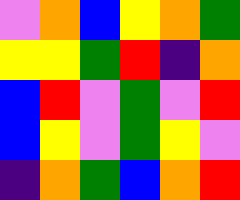[["violet", "orange", "blue", "yellow", "orange", "green"], ["yellow", "yellow", "green", "red", "indigo", "orange"], ["blue", "red", "violet", "green", "violet", "red"], ["blue", "yellow", "violet", "green", "yellow", "violet"], ["indigo", "orange", "green", "blue", "orange", "red"]]